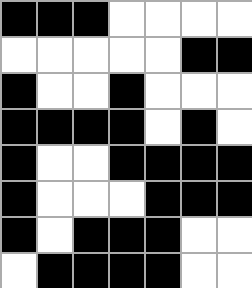[["black", "black", "black", "white", "white", "white", "white"], ["white", "white", "white", "white", "white", "black", "black"], ["black", "white", "white", "black", "white", "white", "white"], ["black", "black", "black", "black", "white", "black", "white"], ["black", "white", "white", "black", "black", "black", "black"], ["black", "white", "white", "white", "black", "black", "black"], ["black", "white", "black", "black", "black", "white", "white"], ["white", "black", "black", "black", "black", "white", "white"]]